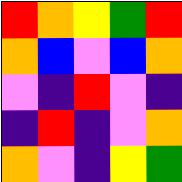[["red", "orange", "yellow", "green", "red"], ["orange", "blue", "violet", "blue", "orange"], ["violet", "indigo", "red", "violet", "indigo"], ["indigo", "red", "indigo", "violet", "orange"], ["orange", "violet", "indigo", "yellow", "green"]]